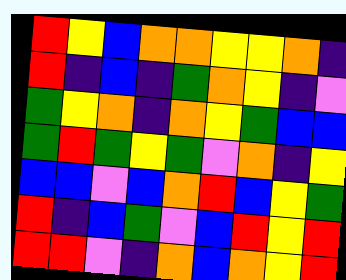[["red", "yellow", "blue", "orange", "orange", "yellow", "yellow", "orange", "indigo"], ["red", "indigo", "blue", "indigo", "green", "orange", "yellow", "indigo", "violet"], ["green", "yellow", "orange", "indigo", "orange", "yellow", "green", "blue", "blue"], ["green", "red", "green", "yellow", "green", "violet", "orange", "indigo", "yellow"], ["blue", "blue", "violet", "blue", "orange", "red", "blue", "yellow", "green"], ["red", "indigo", "blue", "green", "violet", "blue", "red", "yellow", "red"], ["red", "red", "violet", "indigo", "orange", "blue", "orange", "yellow", "red"]]